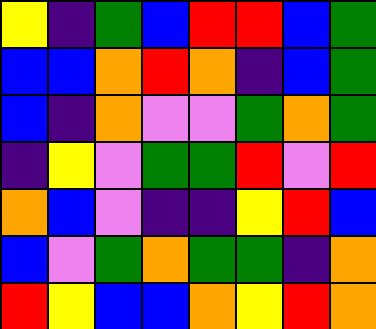[["yellow", "indigo", "green", "blue", "red", "red", "blue", "green"], ["blue", "blue", "orange", "red", "orange", "indigo", "blue", "green"], ["blue", "indigo", "orange", "violet", "violet", "green", "orange", "green"], ["indigo", "yellow", "violet", "green", "green", "red", "violet", "red"], ["orange", "blue", "violet", "indigo", "indigo", "yellow", "red", "blue"], ["blue", "violet", "green", "orange", "green", "green", "indigo", "orange"], ["red", "yellow", "blue", "blue", "orange", "yellow", "red", "orange"]]